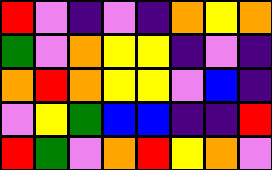[["red", "violet", "indigo", "violet", "indigo", "orange", "yellow", "orange"], ["green", "violet", "orange", "yellow", "yellow", "indigo", "violet", "indigo"], ["orange", "red", "orange", "yellow", "yellow", "violet", "blue", "indigo"], ["violet", "yellow", "green", "blue", "blue", "indigo", "indigo", "red"], ["red", "green", "violet", "orange", "red", "yellow", "orange", "violet"]]